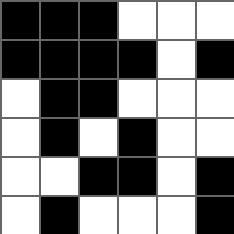[["black", "black", "black", "white", "white", "white"], ["black", "black", "black", "black", "white", "black"], ["white", "black", "black", "white", "white", "white"], ["white", "black", "white", "black", "white", "white"], ["white", "white", "black", "black", "white", "black"], ["white", "black", "white", "white", "white", "black"]]